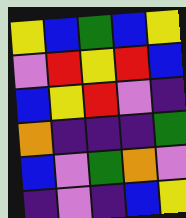[["yellow", "blue", "green", "blue", "yellow"], ["violet", "red", "yellow", "red", "blue"], ["blue", "yellow", "red", "violet", "indigo"], ["orange", "indigo", "indigo", "indigo", "green"], ["blue", "violet", "green", "orange", "violet"], ["indigo", "violet", "indigo", "blue", "yellow"]]